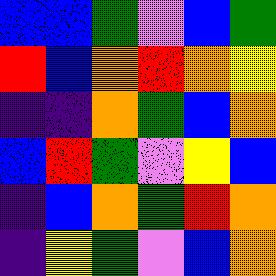[["blue", "blue", "green", "violet", "blue", "green"], ["red", "blue", "orange", "red", "orange", "yellow"], ["indigo", "indigo", "orange", "green", "blue", "orange"], ["blue", "red", "green", "violet", "yellow", "blue"], ["indigo", "blue", "orange", "green", "red", "orange"], ["indigo", "yellow", "green", "violet", "blue", "orange"]]